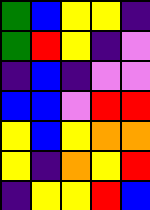[["green", "blue", "yellow", "yellow", "indigo"], ["green", "red", "yellow", "indigo", "violet"], ["indigo", "blue", "indigo", "violet", "violet"], ["blue", "blue", "violet", "red", "red"], ["yellow", "blue", "yellow", "orange", "orange"], ["yellow", "indigo", "orange", "yellow", "red"], ["indigo", "yellow", "yellow", "red", "blue"]]